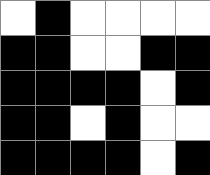[["white", "black", "white", "white", "white", "white"], ["black", "black", "white", "white", "black", "black"], ["black", "black", "black", "black", "white", "black"], ["black", "black", "white", "black", "white", "white"], ["black", "black", "black", "black", "white", "black"]]